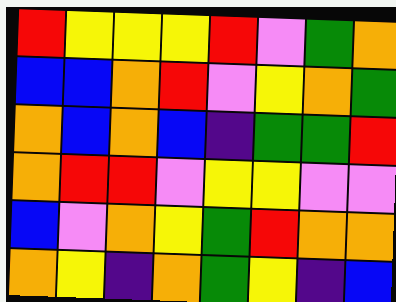[["red", "yellow", "yellow", "yellow", "red", "violet", "green", "orange"], ["blue", "blue", "orange", "red", "violet", "yellow", "orange", "green"], ["orange", "blue", "orange", "blue", "indigo", "green", "green", "red"], ["orange", "red", "red", "violet", "yellow", "yellow", "violet", "violet"], ["blue", "violet", "orange", "yellow", "green", "red", "orange", "orange"], ["orange", "yellow", "indigo", "orange", "green", "yellow", "indigo", "blue"]]